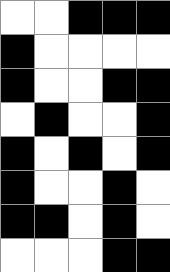[["white", "white", "black", "black", "black"], ["black", "white", "white", "white", "white"], ["black", "white", "white", "black", "black"], ["white", "black", "white", "white", "black"], ["black", "white", "black", "white", "black"], ["black", "white", "white", "black", "white"], ["black", "black", "white", "black", "white"], ["white", "white", "white", "black", "black"]]